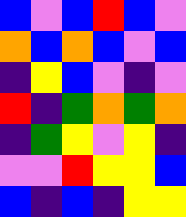[["blue", "violet", "blue", "red", "blue", "violet"], ["orange", "blue", "orange", "blue", "violet", "blue"], ["indigo", "yellow", "blue", "violet", "indigo", "violet"], ["red", "indigo", "green", "orange", "green", "orange"], ["indigo", "green", "yellow", "violet", "yellow", "indigo"], ["violet", "violet", "red", "yellow", "yellow", "blue"], ["blue", "indigo", "blue", "indigo", "yellow", "yellow"]]